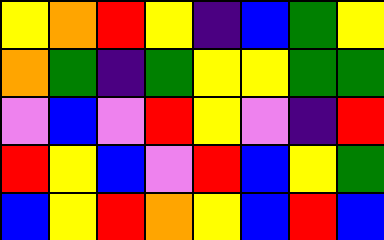[["yellow", "orange", "red", "yellow", "indigo", "blue", "green", "yellow"], ["orange", "green", "indigo", "green", "yellow", "yellow", "green", "green"], ["violet", "blue", "violet", "red", "yellow", "violet", "indigo", "red"], ["red", "yellow", "blue", "violet", "red", "blue", "yellow", "green"], ["blue", "yellow", "red", "orange", "yellow", "blue", "red", "blue"]]